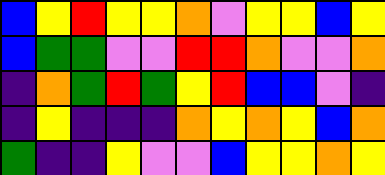[["blue", "yellow", "red", "yellow", "yellow", "orange", "violet", "yellow", "yellow", "blue", "yellow"], ["blue", "green", "green", "violet", "violet", "red", "red", "orange", "violet", "violet", "orange"], ["indigo", "orange", "green", "red", "green", "yellow", "red", "blue", "blue", "violet", "indigo"], ["indigo", "yellow", "indigo", "indigo", "indigo", "orange", "yellow", "orange", "yellow", "blue", "orange"], ["green", "indigo", "indigo", "yellow", "violet", "violet", "blue", "yellow", "yellow", "orange", "yellow"]]